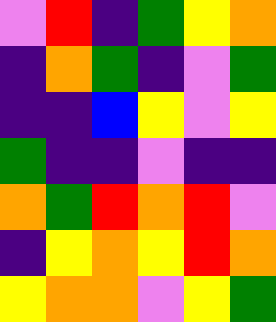[["violet", "red", "indigo", "green", "yellow", "orange"], ["indigo", "orange", "green", "indigo", "violet", "green"], ["indigo", "indigo", "blue", "yellow", "violet", "yellow"], ["green", "indigo", "indigo", "violet", "indigo", "indigo"], ["orange", "green", "red", "orange", "red", "violet"], ["indigo", "yellow", "orange", "yellow", "red", "orange"], ["yellow", "orange", "orange", "violet", "yellow", "green"]]